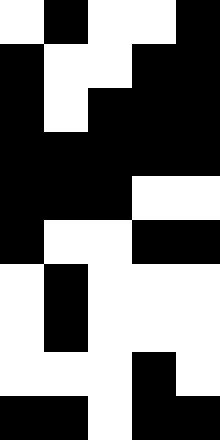[["white", "black", "white", "white", "black"], ["black", "white", "white", "black", "black"], ["black", "white", "black", "black", "black"], ["black", "black", "black", "black", "black"], ["black", "black", "black", "white", "white"], ["black", "white", "white", "black", "black"], ["white", "black", "white", "white", "white"], ["white", "black", "white", "white", "white"], ["white", "white", "white", "black", "white"], ["black", "black", "white", "black", "black"]]